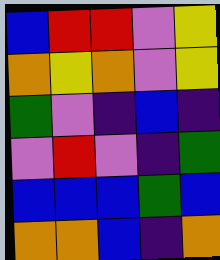[["blue", "red", "red", "violet", "yellow"], ["orange", "yellow", "orange", "violet", "yellow"], ["green", "violet", "indigo", "blue", "indigo"], ["violet", "red", "violet", "indigo", "green"], ["blue", "blue", "blue", "green", "blue"], ["orange", "orange", "blue", "indigo", "orange"]]